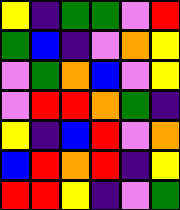[["yellow", "indigo", "green", "green", "violet", "red"], ["green", "blue", "indigo", "violet", "orange", "yellow"], ["violet", "green", "orange", "blue", "violet", "yellow"], ["violet", "red", "red", "orange", "green", "indigo"], ["yellow", "indigo", "blue", "red", "violet", "orange"], ["blue", "red", "orange", "red", "indigo", "yellow"], ["red", "red", "yellow", "indigo", "violet", "green"]]